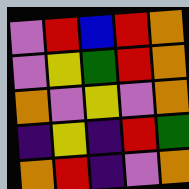[["violet", "red", "blue", "red", "orange"], ["violet", "yellow", "green", "red", "orange"], ["orange", "violet", "yellow", "violet", "orange"], ["indigo", "yellow", "indigo", "red", "green"], ["orange", "red", "indigo", "violet", "orange"]]